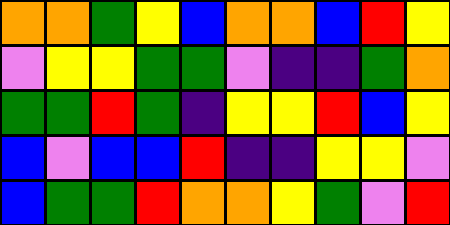[["orange", "orange", "green", "yellow", "blue", "orange", "orange", "blue", "red", "yellow"], ["violet", "yellow", "yellow", "green", "green", "violet", "indigo", "indigo", "green", "orange"], ["green", "green", "red", "green", "indigo", "yellow", "yellow", "red", "blue", "yellow"], ["blue", "violet", "blue", "blue", "red", "indigo", "indigo", "yellow", "yellow", "violet"], ["blue", "green", "green", "red", "orange", "orange", "yellow", "green", "violet", "red"]]